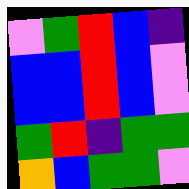[["violet", "green", "red", "blue", "indigo"], ["blue", "blue", "red", "blue", "violet"], ["blue", "blue", "red", "blue", "violet"], ["green", "red", "indigo", "green", "green"], ["orange", "blue", "green", "green", "violet"]]